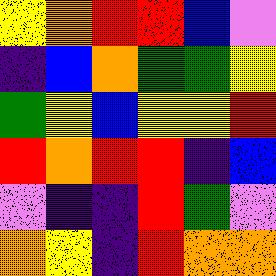[["yellow", "orange", "red", "red", "blue", "violet"], ["indigo", "blue", "orange", "green", "green", "yellow"], ["green", "yellow", "blue", "yellow", "yellow", "red"], ["red", "orange", "red", "red", "indigo", "blue"], ["violet", "indigo", "indigo", "red", "green", "violet"], ["orange", "yellow", "indigo", "red", "orange", "orange"]]